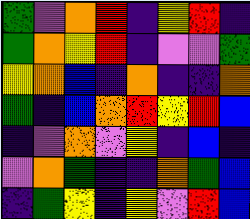[["green", "violet", "orange", "red", "indigo", "yellow", "red", "indigo"], ["green", "orange", "yellow", "red", "indigo", "violet", "violet", "green"], ["yellow", "orange", "blue", "indigo", "orange", "indigo", "indigo", "orange"], ["green", "indigo", "blue", "orange", "red", "yellow", "red", "blue"], ["indigo", "violet", "orange", "violet", "yellow", "indigo", "blue", "indigo"], ["violet", "orange", "green", "indigo", "indigo", "orange", "green", "blue"], ["indigo", "green", "yellow", "indigo", "yellow", "violet", "red", "blue"]]